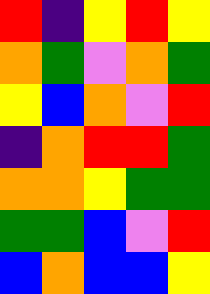[["red", "indigo", "yellow", "red", "yellow"], ["orange", "green", "violet", "orange", "green"], ["yellow", "blue", "orange", "violet", "red"], ["indigo", "orange", "red", "red", "green"], ["orange", "orange", "yellow", "green", "green"], ["green", "green", "blue", "violet", "red"], ["blue", "orange", "blue", "blue", "yellow"]]